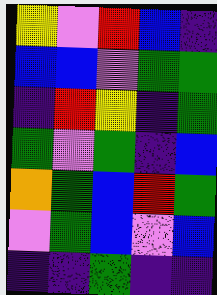[["yellow", "violet", "red", "blue", "indigo"], ["blue", "blue", "violet", "green", "green"], ["indigo", "red", "yellow", "indigo", "green"], ["green", "violet", "green", "indigo", "blue"], ["orange", "green", "blue", "red", "green"], ["violet", "green", "blue", "violet", "blue"], ["indigo", "indigo", "green", "indigo", "indigo"]]